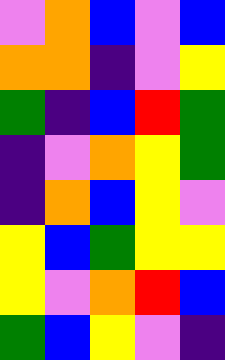[["violet", "orange", "blue", "violet", "blue"], ["orange", "orange", "indigo", "violet", "yellow"], ["green", "indigo", "blue", "red", "green"], ["indigo", "violet", "orange", "yellow", "green"], ["indigo", "orange", "blue", "yellow", "violet"], ["yellow", "blue", "green", "yellow", "yellow"], ["yellow", "violet", "orange", "red", "blue"], ["green", "blue", "yellow", "violet", "indigo"]]